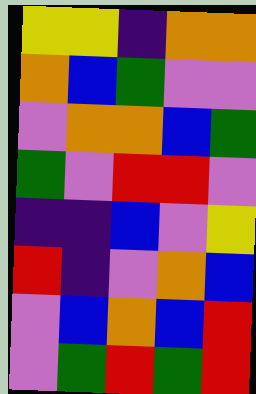[["yellow", "yellow", "indigo", "orange", "orange"], ["orange", "blue", "green", "violet", "violet"], ["violet", "orange", "orange", "blue", "green"], ["green", "violet", "red", "red", "violet"], ["indigo", "indigo", "blue", "violet", "yellow"], ["red", "indigo", "violet", "orange", "blue"], ["violet", "blue", "orange", "blue", "red"], ["violet", "green", "red", "green", "red"]]